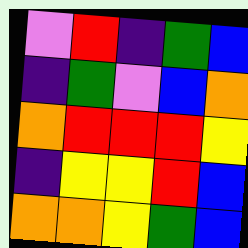[["violet", "red", "indigo", "green", "blue"], ["indigo", "green", "violet", "blue", "orange"], ["orange", "red", "red", "red", "yellow"], ["indigo", "yellow", "yellow", "red", "blue"], ["orange", "orange", "yellow", "green", "blue"]]